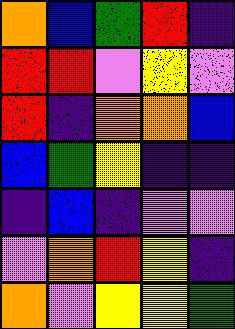[["orange", "blue", "green", "red", "indigo"], ["red", "red", "violet", "yellow", "violet"], ["red", "indigo", "orange", "orange", "blue"], ["blue", "green", "yellow", "indigo", "indigo"], ["indigo", "blue", "indigo", "violet", "violet"], ["violet", "orange", "red", "yellow", "indigo"], ["orange", "violet", "yellow", "yellow", "green"]]